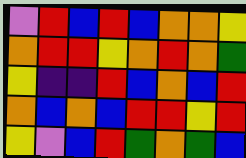[["violet", "red", "blue", "red", "blue", "orange", "orange", "yellow"], ["orange", "red", "red", "yellow", "orange", "red", "orange", "green"], ["yellow", "indigo", "indigo", "red", "blue", "orange", "blue", "red"], ["orange", "blue", "orange", "blue", "red", "red", "yellow", "red"], ["yellow", "violet", "blue", "red", "green", "orange", "green", "blue"]]